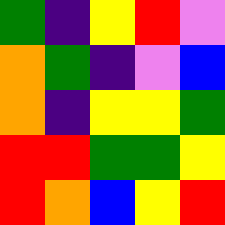[["green", "indigo", "yellow", "red", "violet"], ["orange", "green", "indigo", "violet", "blue"], ["orange", "indigo", "yellow", "yellow", "green"], ["red", "red", "green", "green", "yellow"], ["red", "orange", "blue", "yellow", "red"]]